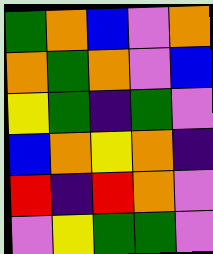[["green", "orange", "blue", "violet", "orange"], ["orange", "green", "orange", "violet", "blue"], ["yellow", "green", "indigo", "green", "violet"], ["blue", "orange", "yellow", "orange", "indigo"], ["red", "indigo", "red", "orange", "violet"], ["violet", "yellow", "green", "green", "violet"]]